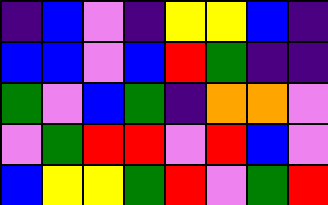[["indigo", "blue", "violet", "indigo", "yellow", "yellow", "blue", "indigo"], ["blue", "blue", "violet", "blue", "red", "green", "indigo", "indigo"], ["green", "violet", "blue", "green", "indigo", "orange", "orange", "violet"], ["violet", "green", "red", "red", "violet", "red", "blue", "violet"], ["blue", "yellow", "yellow", "green", "red", "violet", "green", "red"]]